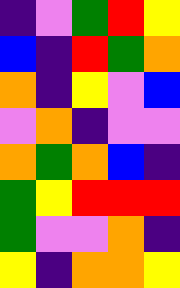[["indigo", "violet", "green", "red", "yellow"], ["blue", "indigo", "red", "green", "orange"], ["orange", "indigo", "yellow", "violet", "blue"], ["violet", "orange", "indigo", "violet", "violet"], ["orange", "green", "orange", "blue", "indigo"], ["green", "yellow", "red", "red", "red"], ["green", "violet", "violet", "orange", "indigo"], ["yellow", "indigo", "orange", "orange", "yellow"]]